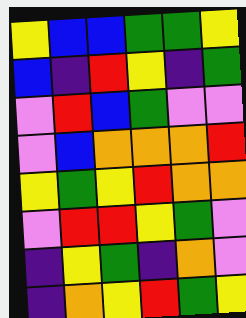[["yellow", "blue", "blue", "green", "green", "yellow"], ["blue", "indigo", "red", "yellow", "indigo", "green"], ["violet", "red", "blue", "green", "violet", "violet"], ["violet", "blue", "orange", "orange", "orange", "red"], ["yellow", "green", "yellow", "red", "orange", "orange"], ["violet", "red", "red", "yellow", "green", "violet"], ["indigo", "yellow", "green", "indigo", "orange", "violet"], ["indigo", "orange", "yellow", "red", "green", "yellow"]]